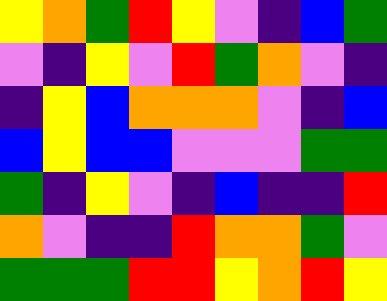[["yellow", "orange", "green", "red", "yellow", "violet", "indigo", "blue", "green"], ["violet", "indigo", "yellow", "violet", "red", "green", "orange", "violet", "indigo"], ["indigo", "yellow", "blue", "orange", "orange", "orange", "violet", "indigo", "blue"], ["blue", "yellow", "blue", "blue", "violet", "violet", "violet", "green", "green"], ["green", "indigo", "yellow", "violet", "indigo", "blue", "indigo", "indigo", "red"], ["orange", "violet", "indigo", "indigo", "red", "orange", "orange", "green", "violet"], ["green", "green", "green", "red", "red", "yellow", "orange", "red", "yellow"]]